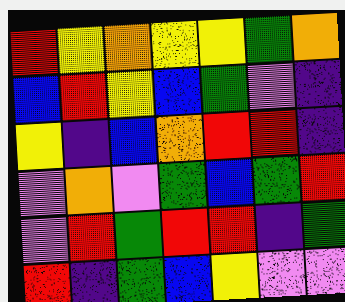[["red", "yellow", "orange", "yellow", "yellow", "green", "orange"], ["blue", "red", "yellow", "blue", "green", "violet", "indigo"], ["yellow", "indigo", "blue", "orange", "red", "red", "indigo"], ["violet", "orange", "violet", "green", "blue", "green", "red"], ["violet", "red", "green", "red", "red", "indigo", "green"], ["red", "indigo", "green", "blue", "yellow", "violet", "violet"]]